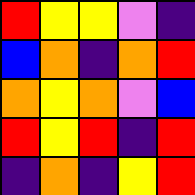[["red", "yellow", "yellow", "violet", "indigo"], ["blue", "orange", "indigo", "orange", "red"], ["orange", "yellow", "orange", "violet", "blue"], ["red", "yellow", "red", "indigo", "red"], ["indigo", "orange", "indigo", "yellow", "red"]]